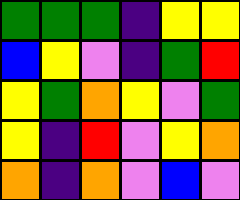[["green", "green", "green", "indigo", "yellow", "yellow"], ["blue", "yellow", "violet", "indigo", "green", "red"], ["yellow", "green", "orange", "yellow", "violet", "green"], ["yellow", "indigo", "red", "violet", "yellow", "orange"], ["orange", "indigo", "orange", "violet", "blue", "violet"]]